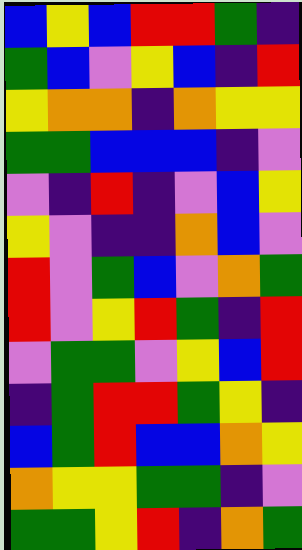[["blue", "yellow", "blue", "red", "red", "green", "indigo"], ["green", "blue", "violet", "yellow", "blue", "indigo", "red"], ["yellow", "orange", "orange", "indigo", "orange", "yellow", "yellow"], ["green", "green", "blue", "blue", "blue", "indigo", "violet"], ["violet", "indigo", "red", "indigo", "violet", "blue", "yellow"], ["yellow", "violet", "indigo", "indigo", "orange", "blue", "violet"], ["red", "violet", "green", "blue", "violet", "orange", "green"], ["red", "violet", "yellow", "red", "green", "indigo", "red"], ["violet", "green", "green", "violet", "yellow", "blue", "red"], ["indigo", "green", "red", "red", "green", "yellow", "indigo"], ["blue", "green", "red", "blue", "blue", "orange", "yellow"], ["orange", "yellow", "yellow", "green", "green", "indigo", "violet"], ["green", "green", "yellow", "red", "indigo", "orange", "green"]]